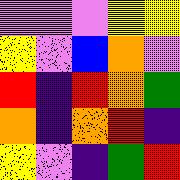[["violet", "violet", "violet", "yellow", "yellow"], ["yellow", "violet", "blue", "orange", "violet"], ["red", "indigo", "red", "orange", "green"], ["orange", "indigo", "orange", "red", "indigo"], ["yellow", "violet", "indigo", "green", "red"]]